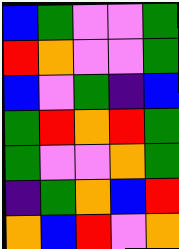[["blue", "green", "violet", "violet", "green"], ["red", "orange", "violet", "violet", "green"], ["blue", "violet", "green", "indigo", "blue"], ["green", "red", "orange", "red", "green"], ["green", "violet", "violet", "orange", "green"], ["indigo", "green", "orange", "blue", "red"], ["orange", "blue", "red", "violet", "orange"]]